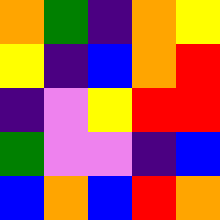[["orange", "green", "indigo", "orange", "yellow"], ["yellow", "indigo", "blue", "orange", "red"], ["indigo", "violet", "yellow", "red", "red"], ["green", "violet", "violet", "indigo", "blue"], ["blue", "orange", "blue", "red", "orange"]]